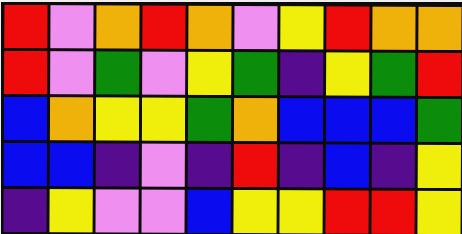[["red", "violet", "orange", "red", "orange", "violet", "yellow", "red", "orange", "orange"], ["red", "violet", "green", "violet", "yellow", "green", "indigo", "yellow", "green", "red"], ["blue", "orange", "yellow", "yellow", "green", "orange", "blue", "blue", "blue", "green"], ["blue", "blue", "indigo", "violet", "indigo", "red", "indigo", "blue", "indigo", "yellow"], ["indigo", "yellow", "violet", "violet", "blue", "yellow", "yellow", "red", "red", "yellow"]]